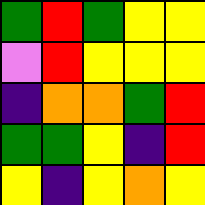[["green", "red", "green", "yellow", "yellow"], ["violet", "red", "yellow", "yellow", "yellow"], ["indigo", "orange", "orange", "green", "red"], ["green", "green", "yellow", "indigo", "red"], ["yellow", "indigo", "yellow", "orange", "yellow"]]